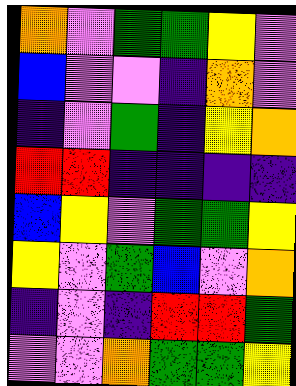[["orange", "violet", "green", "green", "yellow", "violet"], ["blue", "violet", "violet", "indigo", "orange", "violet"], ["indigo", "violet", "green", "indigo", "yellow", "orange"], ["red", "red", "indigo", "indigo", "indigo", "indigo"], ["blue", "yellow", "violet", "green", "green", "yellow"], ["yellow", "violet", "green", "blue", "violet", "orange"], ["indigo", "violet", "indigo", "red", "red", "green"], ["violet", "violet", "orange", "green", "green", "yellow"]]